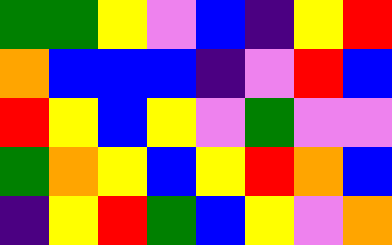[["green", "green", "yellow", "violet", "blue", "indigo", "yellow", "red"], ["orange", "blue", "blue", "blue", "indigo", "violet", "red", "blue"], ["red", "yellow", "blue", "yellow", "violet", "green", "violet", "violet"], ["green", "orange", "yellow", "blue", "yellow", "red", "orange", "blue"], ["indigo", "yellow", "red", "green", "blue", "yellow", "violet", "orange"]]